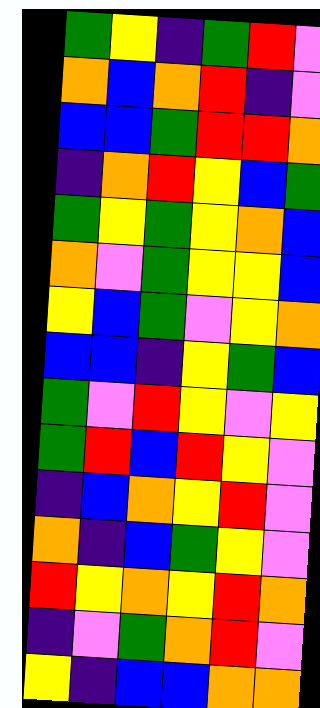[["green", "yellow", "indigo", "green", "red", "violet"], ["orange", "blue", "orange", "red", "indigo", "violet"], ["blue", "blue", "green", "red", "red", "orange"], ["indigo", "orange", "red", "yellow", "blue", "green"], ["green", "yellow", "green", "yellow", "orange", "blue"], ["orange", "violet", "green", "yellow", "yellow", "blue"], ["yellow", "blue", "green", "violet", "yellow", "orange"], ["blue", "blue", "indigo", "yellow", "green", "blue"], ["green", "violet", "red", "yellow", "violet", "yellow"], ["green", "red", "blue", "red", "yellow", "violet"], ["indigo", "blue", "orange", "yellow", "red", "violet"], ["orange", "indigo", "blue", "green", "yellow", "violet"], ["red", "yellow", "orange", "yellow", "red", "orange"], ["indigo", "violet", "green", "orange", "red", "violet"], ["yellow", "indigo", "blue", "blue", "orange", "orange"]]